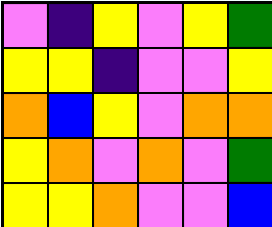[["violet", "indigo", "yellow", "violet", "yellow", "green"], ["yellow", "yellow", "indigo", "violet", "violet", "yellow"], ["orange", "blue", "yellow", "violet", "orange", "orange"], ["yellow", "orange", "violet", "orange", "violet", "green"], ["yellow", "yellow", "orange", "violet", "violet", "blue"]]